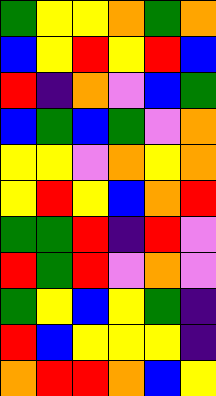[["green", "yellow", "yellow", "orange", "green", "orange"], ["blue", "yellow", "red", "yellow", "red", "blue"], ["red", "indigo", "orange", "violet", "blue", "green"], ["blue", "green", "blue", "green", "violet", "orange"], ["yellow", "yellow", "violet", "orange", "yellow", "orange"], ["yellow", "red", "yellow", "blue", "orange", "red"], ["green", "green", "red", "indigo", "red", "violet"], ["red", "green", "red", "violet", "orange", "violet"], ["green", "yellow", "blue", "yellow", "green", "indigo"], ["red", "blue", "yellow", "yellow", "yellow", "indigo"], ["orange", "red", "red", "orange", "blue", "yellow"]]